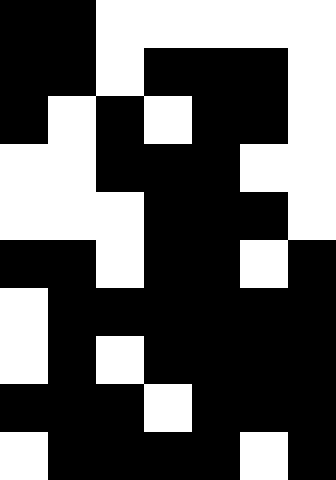[["black", "black", "white", "white", "white", "white", "white"], ["black", "black", "white", "black", "black", "black", "white"], ["black", "white", "black", "white", "black", "black", "white"], ["white", "white", "black", "black", "black", "white", "white"], ["white", "white", "white", "black", "black", "black", "white"], ["black", "black", "white", "black", "black", "white", "black"], ["white", "black", "black", "black", "black", "black", "black"], ["white", "black", "white", "black", "black", "black", "black"], ["black", "black", "black", "white", "black", "black", "black"], ["white", "black", "black", "black", "black", "white", "black"]]